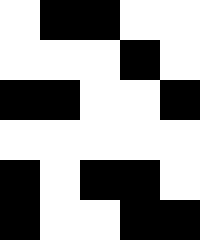[["white", "black", "black", "white", "white"], ["white", "white", "white", "black", "white"], ["black", "black", "white", "white", "black"], ["white", "white", "white", "white", "white"], ["black", "white", "black", "black", "white"], ["black", "white", "white", "black", "black"]]